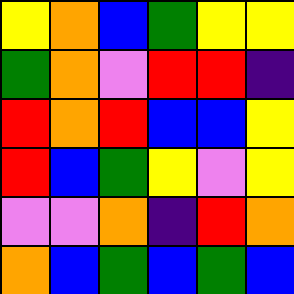[["yellow", "orange", "blue", "green", "yellow", "yellow"], ["green", "orange", "violet", "red", "red", "indigo"], ["red", "orange", "red", "blue", "blue", "yellow"], ["red", "blue", "green", "yellow", "violet", "yellow"], ["violet", "violet", "orange", "indigo", "red", "orange"], ["orange", "blue", "green", "blue", "green", "blue"]]